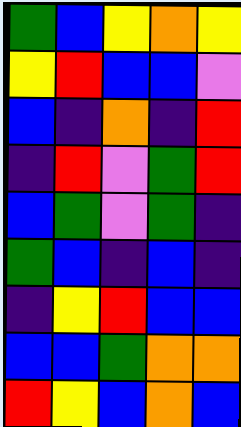[["green", "blue", "yellow", "orange", "yellow"], ["yellow", "red", "blue", "blue", "violet"], ["blue", "indigo", "orange", "indigo", "red"], ["indigo", "red", "violet", "green", "red"], ["blue", "green", "violet", "green", "indigo"], ["green", "blue", "indigo", "blue", "indigo"], ["indigo", "yellow", "red", "blue", "blue"], ["blue", "blue", "green", "orange", "orange"], ["red", "yellow", "blue", "orange", "blue"]]